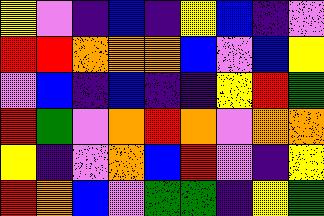[["yellow", "violet", "indigo", "blue", "indigo", "yellow", "blue", "indigo", "violet"], ["red", "red", "orange", "orange", "orange", "blue", "violet", "blue", "yellow"], ["violet", "blue", "indigo", "blue", "indigo", "indigo", "yellow", "red", "green"], ["red", "green", "violet", "orange", "red", "orange", "violet", "orange", "orange"], ["yellow", "indigo", "violet", "orange", "blue", "red", "violet", "indigo", "yellow"], ["red", "orange", "blue", "violet", "green", "green", "indigo", "yellow", "green"]]